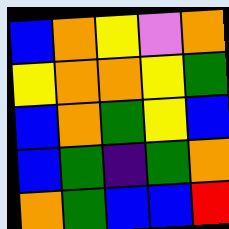[["blue", "orange", "yellow", "violet", "orange"], ["yellow", "orange", "orange", "yellow", "green"], ["blue", "orange", "green", "yellow", "blue"], ["blue", "green", "indigo", "green", "orange"], ["orange", "green", "blue", "blue", "red"]]